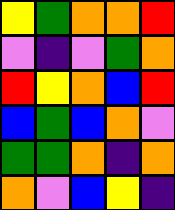[["yellow", "green", "orange", "orange", "red"], ["violet", "indigo", "violet", "green", "orange"], ["red", "yellow", "orange", "blue", "red"], ["blue", "green", "blue", "orange", "violet"], ["green", "green", "orange", "indigo", "orange"], ["orange", "violet", "blue", "yellow", "indigo"]]